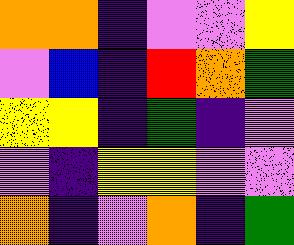[["orange", "orange", "indigo", "violet", "violet", "yellow"], ["violet", "blue", "indigo", "red", "orange", "green"], ["yellow", "yellow", "indigo", "green", "indigo", "violet"], ["violet", "indigo", "yellow", "yellow", "violet", "violet"], ["orange", "indigo", "violet", "orange", "indigo", "green"]]